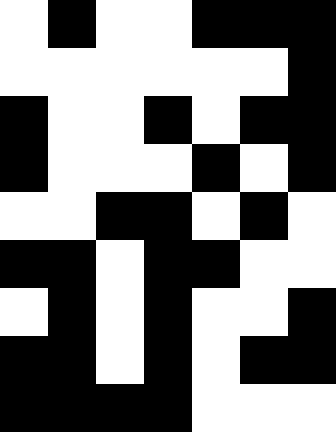[["white", "black", "white", "white", "black", "black", "black"], ["white", "white", "white", "white", "white", "white", "black"], ["black", "white", "white", "black", "white", "black", "black"], ["black", "white", "white", "white", "black", "white", "black"], ["white", "white", "black", "black", "white", "black", "white"], ["black", "black", "white", "black", "black", "white", "white"], ["white", "black", "white", "black", "white", "white", "black"], ["black", "black", "white", "black", "white", "black", "black"], ["black", "black", "black", "black", "white", "white", "white"]]